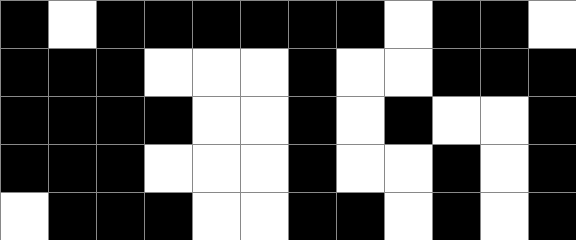[["black", "white", "black", "black", "black", "black", "black", "black", "white", "black", "black", "white"], ["black", "black", "black", "white", "white", "white", "black", "white", "white", "black", "black", "black"], ["black", "black", "black", "black", "white", "white", "black", "white", "black", "white", "white", "black"], ["black", "black", "black", "white", "white", "white", "black", "white", "white", "black", "white", "black"], ["white", "black", "black", "black", "white", "white", "black", "black", "white", "black", "white", "black"]]